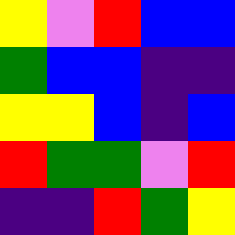[["yellow", "violet", "red", "blue", "blue"], ["green", "blue", "blue", "indigo", "indigo"], ["yellow", "yellow", "blue", "indigo", "blue"], ["red", "green", "green", "violet", "red"], ["indigo", "indigo", "red", "green", "yellow"]]